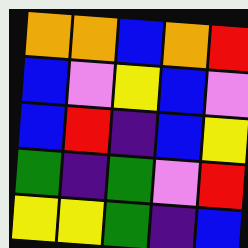[["orange", "orange", "blue", "orange", "red"], ["blue", "violet", "yellow", "blue", "violet"], ["blue", "red", "indigo", "blue", "yellow"], ["green", "indigo", "green", "violet", "red"], ["yellow", "yellow", "green", "indigo", "blue"]]